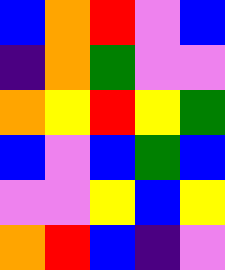[["blue", "orange", "red", "violet", "blue"], ["indigo", "orange", "green", "violet", "violet"], ["orange", "yellow", "red", "yellow", "green"], ["blue", "violet", "blue", "green", "blue"], ["violet", "violet", "yellow", "blue", "yellow"], ["orange", "red", "blue", "indigo", "violet"]]